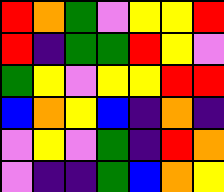[["red", "orange", "green", "violet", "yellow", "yellow", "red"], ["red", "indigo", "green", "green", "red", "yellow", "violet"], ["green", "yellow", "violet", "yellow", "yellow", "red", "red"], ["blue", "orange", "yellow", "blue", "indigo", "orange", "indigo"], ["violet", "yellow", "violet", "green", "indigo", "red", "orange"], ["violet", "indigo", "indigo", "green", "blue", "orange", "yellow"]]